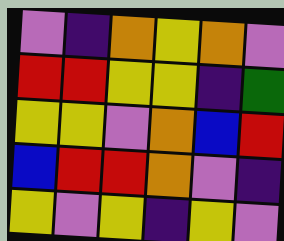[["violet", "indigo", "orange", "yellow", "orange", "violet"], ["red", "red", "yellow", "yellow", "indigo", "green"], ["yellow", "yellow", "violet", "orange", "blue", "red"], ["blue", "red", "red", "orange", "violet", "indigo"], ["yellow", "violet", "yellow", "indigo", "yellow", "violet"]]